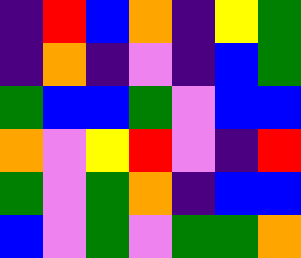[["indigo", "red", "blue", "orange", "indigo", "yellow", "green"], ["indigo", "orange", "indigo", "violet", "indigo", "blue", "green"], ["green", "blue", "blue", "green", "violet", "blue", "blue"], ["orange", "violet", "yellow", "red", "violet", "indigo", "red"], ["green", "violet", "green", "orange", "indigo", "blue", "blue"], ["blue", "violet", "green", "violet", "green", "green", "orange"]]